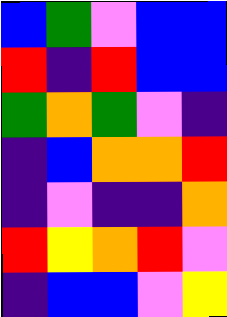[["blue", "green", "violet", "blue", "blue"], ["red", "indigo", "red", "blue", "blue"], ["green", "orange", "green", "violet", "indigo"], ["indigo", "blue", "orange", "orange", "red"], ["indigo", "violet", "indigo", "indigo", "orange"], ["red", "yellow", "orange", "red", "violet"], ["indigo", "blue", "blue", "violet", "yellow"]]